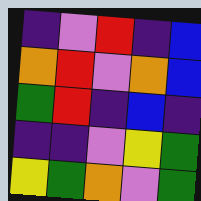[["indigo", "violet", "red", "indigo", "blue"], ["orange", "red", "violet", "orange", "blue"], ["green", "red", "indigo", "blue", "indigo"], ["indigo", "indigo", "violet", "yellow", "green"], ["yellow", "green", "orange", "violet", "green"]]